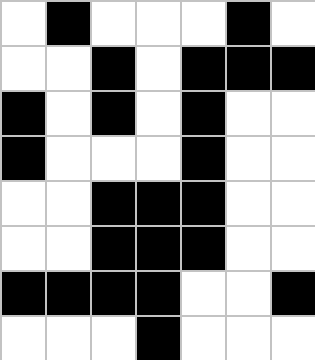[["white", "black", "white", "white", "white", "black", "white"], ["white", "white", "black", "white", "black", "black", "black"], ["black", "white", "black", "white", "black", "white", "white"], ["black", "white", "white", "white", "black", "white", "white"], ["white", "white", "black", "black", "black", "white", "white"], ["white", "white", "black", "black", "black", "white", "white"], ["black", "black", "black", "black", "white", "white", "black"], ["white", "white", "white", "black", "white", "white", "white"]]